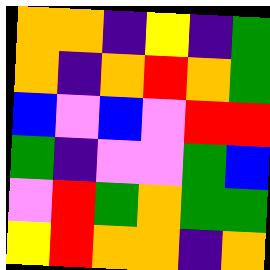[["orange", "orange", "indigo", "yellow", "indigo", "green"], ["orange", "indigo", "orange", "red", "orange", "green"], ["blue", "violet", "blue", "violet", "red", "red"], ["green", "indigo", "violet", "violet", "green", "blue"], ["violet", "red", "green", "orange", "green", "green"], ["yellow", "red", "orange", "orange", "indigo", "orange"]]